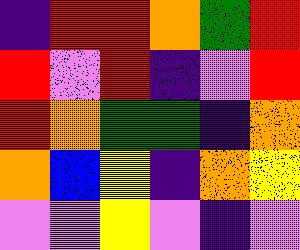[["indigo", "red", "red", "orange", "green", "red"], ["red", "violet", "red", "indigo", "violet", "red"], ["red", "orange", "green", "green", "indigo", "orange"], ["orange", "blue", "yellow", "indigo", "orange", "yellow"], ["violet", "violet", "yellow", "violet", "indigo", "violet"]]